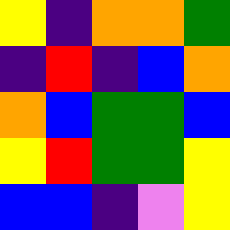[["yellow", "indigo", "orange", "orange", "green"], ["indigo", "red", "indigo", "blue", "orange"], ["orange", "blue", "green", "green", "blue"], ["yellow", "red", "green", "green", "yellow"], ["blue", "blue", "indigo", "violet", "yellow"]]